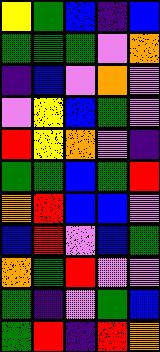[["yellow", "green", "blue", "indigo", "blue"], ["green", "green", "green", "violet", "orange"], ["indigo", "blue", "violet", "orange", "violet"], ["violet", "yellow", "blue", "green", "violet"], ["red", "yellow", "orange", "violet", "indigo"], ["green", "green", "blue", "green", "red"], ["orange", "red", "blue", "blue", "violet"], ["blue", "red", "violet", "blue", "green"], ["orange", "green", "red", "violet", "violet"], ["green", "indigo", "violet", "green", "blue"], ["green", "red", "indigo", "red", "orange"]]